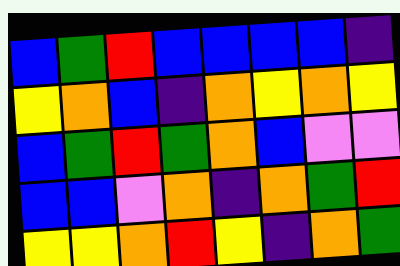[["blue", "green", "red", "blue", "blue", "blue", "blue", "indigo"], ["yellow", "orange", "blue", "indigo", "orange", "yellow", "orange", "yellow"], ["blue", "green", "red", "green", "orange", "blue", "violet", "violet"], ["blue", "blue", "violet", "orange", "indigo", "orange", "green", "red"], ["yellow", "yellow", "orange", "red", "yellow", "indigo", "orange", "green"]]